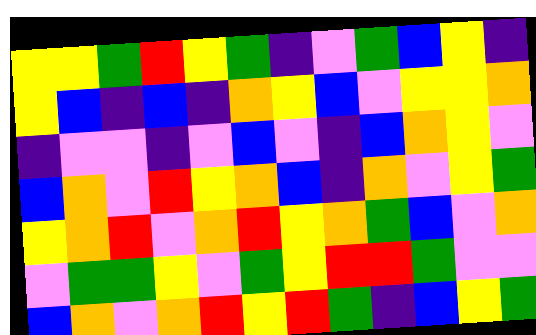[["yellow", "yellow", "green", "red", "yellow", "green", "indigo", "violet", "green", "blue", "yellow", "indigo"], ["yellow", "blue", "indigo", "blue", "indigo", "orange", "yellow", "blue", "violet", "yellow", "yellow", "orange"], ["indigo", "violet", "violet", "indigo", "violet", "blue", "violet", "indigo", "blue", "orange", "yellow", "violet"], ["blue", "orange", "violet", "red", "yellow", "orange", "blue", "indigo", "orange", "violet", "yellow", "green"], ["yellow", "orange", "red", "violet", "orange", "red", "yellow", "orange", "green", "blue", "violet", "orange"], ["violet", "green", "green", "yellow", "violet", "green", "yellow", "red", "red", "green", "violet", "violet"], ["blue", "orange", "violet", "orange", "red", "yellow", "red", "green", "indigo", "blue", "yellow", "green"]]